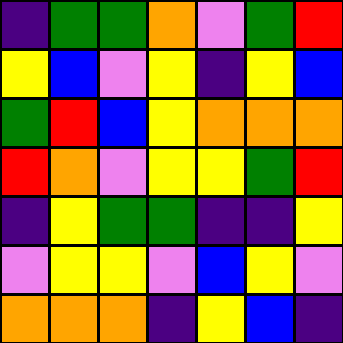[["indigo", "green", "green", "orange", "violet", "green", "red"], ["yellow", "blue", "violet", "yellow", "indigo", "yellow", "blue"], ["green", "red", "blue", "yellow", "orange", "orange", "orange"], ["red", "orange", "violet", "yellow", "yellow", "green", "red"], ["indigo", "yellow", "green", "green", "indigo", "indigo", "yellow"], ["violet", "yellow", "yellow", "violet", "blue", "yellow", "violet"], ["orange", "orange", "orange", "indigo", "yellow", "blue", "indigo"]]